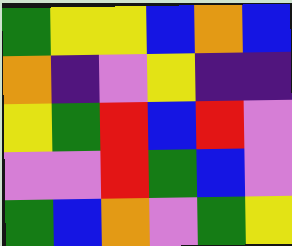[["green", "yellow", "yellow", "blue", "orange", "blue"], ["orange", "indigo", "violet", "yellow", "indigo", "indigo"], ["yellow", "green", "red", "blue", "red", "violet"], ["violet", "violet", "red", "green", "blue", "violet"], ["green", "blue", "orange", "violet", "green", "yellow"]]